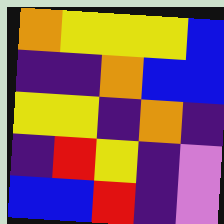[["orange", "yellow", "yellow", "yellow", "blue"], ["indigo", "indigo", "orange", "blue", "blue"], ["yellow", "yellow", "indigo", "orange", "indigo"], ["indigo", "red", "yellow", "indigo", "violet"], ["blue", "blue", "red", "indigo", "violet"]]